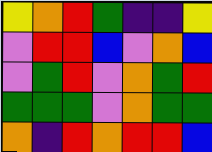[["yellow", "orange", "red", "green", "indigo", "indigo", "yellow"], ["violet", "red", "red", "blue", "violet", "orange", "blue"], ["violet", "green", "red", "violet", "orange", "green", "red"], ["green", "green", "green", "violet", "orange", "green", "green"], ["orange", "indigo", "red", "orange", "red", "red", "blue"]]